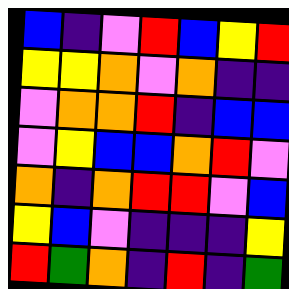[["blue", "indigo", "violet", "red", "blue", "yellow", "red"], ["yellow", "yellow", "orange", "violet", "orange", "indigo", "indigo"], ["violet", "orange", "orange", "red", "indigo", "blue", "blue"], ["violet", "yellow", "blue", "blue", "orange", "red", "violet"], ["orange", "indigo", "orange", "red", "red", "violet", "blue"], ["yellow", "blue", "violet", "indigo", "indigo", "indigo", "yellow"], ["red", "green", "orange", "indigo", "red", "indigo", "green"]]